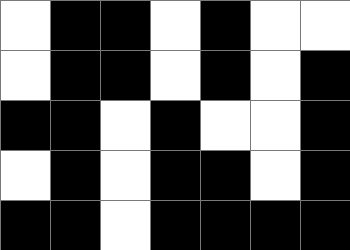[["white", "black", "black", "white", "black", "white", "white"], ["white", "black", "black", "white", "black", "white", "black"], ["black", "black", "white", "black", "white", "white", "black"], ["white", "black", "white", "black", "black", "white", "black"], ["black", "black", "white", "black", "black", "black", "black"]]